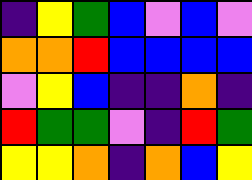[["indigo", "yellow", "green", "blue", "violet", "blue", "violet"], ["orange", "orange", "red", "blue", "blue", "blue", "blue"], ["violet", "yellow", "blue", "indigo", "indigo", "orange", "indigo"], ["red", "green", "green", "violet", "indigo", "red", "green"], ["yellow", "yellow", "orange", "indigo", "orange", "blue", "yellow"]]